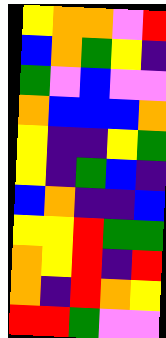[["yellow", "orange", "orange", "violet", "red"], ["blue", "orange", "green", "yellow", "indigo"], ["green", "violet", "blue", "violet", "violet"], ["orange", "blue", "blue", "blue", "orange"], ["yellow", "indigo", "indigo", "yellow", "green"], ["yellow", "indigo", "green", "blue", "indigo"], ["blue", "orange", "indigo", "indigo", "blue"], ["yellow", "yellow", "red", "green", "green"], ["orange", "yellow", "red", "indigo", "red"], ["orange", "indigo", "red", "orange", "yellow"], ["red", "red", "green", "violet", "violet"]]